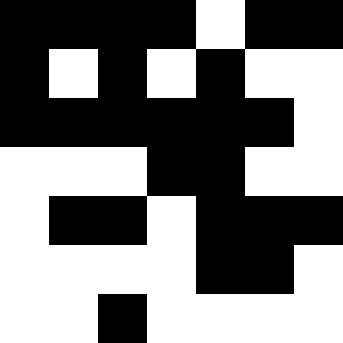[["black", "black", "black", "black", "white", "black", "black"], ["black", "white", "black", "white", "black", "white", "white"], ["black", "black", "black", "black", "black", "black", "white"], ["white", "white", "white", "black", "black", "white", "white"], ["white", "black", "black", "white", "black", "black", "black"], ["white", "white", "white", "white", "black", "black", "white"], ["white", "white", "black", "white", "white", "white", "white"]]